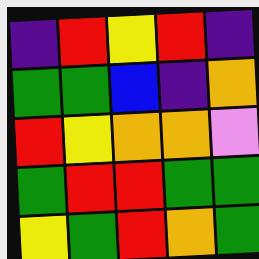[["indigo", "red", "yellow", "red", "indigo"], ["green", "green", "blue", "indigo", "orange"], ["red", "yellow", "orange", "orange", "violet"], ["green", "red", "red", "green", "green"], ["yellow", "green", "red", "orange", "green"]]